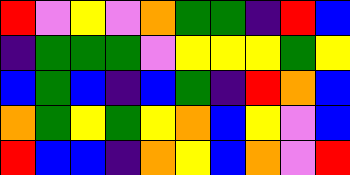[["red", "violet", "yellow", "violet", "orange", "green", "green", "indigo", "red", "blue"], ["indigo", "green", "green", "green", "violet", "yellow", "yellow", "yellow", "green", "yellow"], ["blue", "green", "blue", "indigo", "blue", "green", "indigo", "red", "orange", "blue"], ["orange", "green", "yellow", "green", "yellow", "orange", "blue", "yellow", "violet", "blue"], ["red", "blue", "blue", "indigo", "orange", "yellow", "blue", "orange", "violet", "red"]]